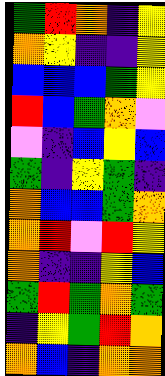[["green", "red", "orange", "indigo", "yellow"], ["orange", "yellow", "indigo", "indigo", "yellow"], ["blue", "blue", "blue", "green", "yellow"], ["red", "blue", "green", "orange", "violet"], ["violet", "indigo", "blue", "yellow", "blue"], ["green", "indigo", "yellow", "green", "indigo"], ["orange", "blue", "blue", "green", "orange"], ["orange", "red", "violet", "red", "yellow"], ["orange", "indigo", "indigo", "yellow", "blue"], ["green", "red", "green", "orange", "green"], ["indigo", "yellow", "green", "red", "orange"], ["orange", "blue", "indigo", "orange", "orange"]]